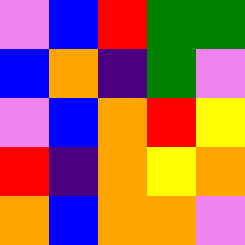[["violet", "blue", "red", "green", "green"], ["blue", "orange", "indigo", "green", "violet"], ["violet", "blue", "orange", "red", "yellow"], ["red", "indigo", "orange", "yellow", "orange"], ["orange", "blue", "orange", "orange", "violet"]]